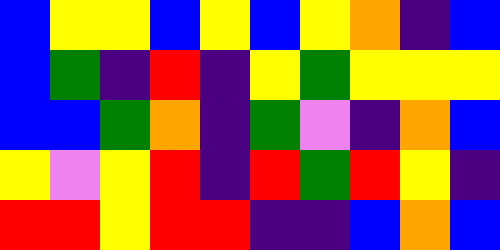[["blue", "yellow", "yellow", "blue", "yellow", "blue", "yellow", "orange", "indigo", "blue"], ["blue", "green", "indigo", "red", "indigo", "yellow", "green", "yellow", "yellow", "yellow"], ["blue", "blue", "green", "orange", "indigo", "green", "violet", "indigo", "orange", "blue"], ["yellow", "violet", "yellow", "red", "indigo", "red", "green", "red", "yellow", "indigo"], ["red", "red", "yellow", "red", "red", "indigo", "indigo", "blue", "orange", "blue"]]